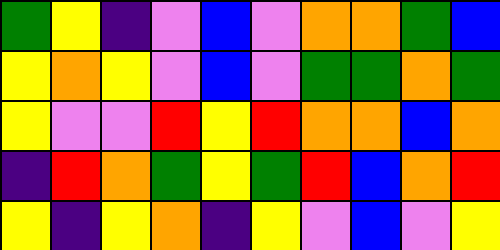[["green", "yellow", "indigo", "violet", "blue", "violet", "orange", "orange", "green", "blue"], ["yellow", "orange", "yellow", "violet", "blue", "violet", "green", "green", "orange", "green"], ["yellow", "violet", "violet", "red", "yellow", "red", "orange", "orange", "blue", "orange"], ["indigo", "red", "orange", "green", "yellow", "green", "red", "blue", "orange", "red"], ["yellow", "indigo", "yellow", "orange", "indigo", "yellow", "violet", "blue", "violet", "yellow"]]